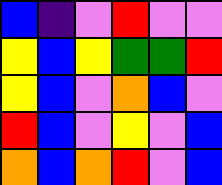[["blue", "indigo", "violet", "red", "violet", "violet"], ["yellow", "blue", "yellow", "green", "green", "red"], ["yellow", "blue", "violet", "orange", "blue", "violet"], ["red", "blue", "violet", "yellow", "violet", "blue"], ["orange", "blue", "orange", "red", "violet", "blue"]]